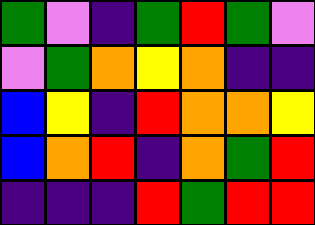[["green", "violet", "indigo", "green", "red", "green", "violet"], ["violet", "green", "orange", "yellow", "orange", "indigo", "indigo"], ["blue", "yellow", "indigo", "red", "orange", "orange", "yellow"], ["blue", "orange", "red", "indigo", "orange", "green", "red"], ["indigo", "indigo", "indigo", "red", "green", "red", "red"]]